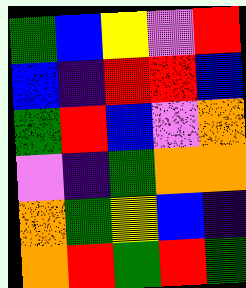[["green", "blue", "yellow", "violet", "red"], ["blue", "indigo", "red", "red", "blue"], ["green", "red", "blue", "violet", "orange"], ["violet", "indigo", "green", "orange", "orange"], ["orange", "green", "yellow", "blue", "indigo"], ["orange", "red", "green", "red", "green"]]